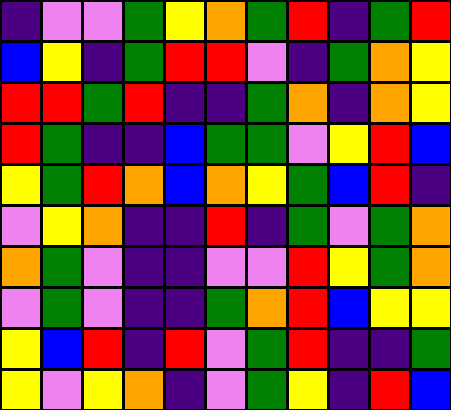[["indigo", "violet", "violet", "green", "yellow", "orange", "green", "red", "indigo", "green", "red"], ["blue", "yellow", "indigo", "green", "red", "red", "violet", "indigo", "green", "orange", "yellow"], ["red", "red", "green", "red", "indigo", "indigo", "green", "orange", "indigo", "orange", "yellow"], ["red", "green", "indigo", "indigo", "blue", "green", "green", "violet", "yellow", "red", "blue"], ["yellow", "green", "red", "orange", "blue", "orange", "yellow", "green", "blue", "red", "indigo"], ["violet", "yellow", "orange", "indigo", "indigo", "red", "indigo", "green", "violet", "green", "orange"], ["orange", "green", "violet", "indigo", "indigo", "violet", "violet", "red", "yellow", "green", "orange"], ["violet", "green", "violet", "indigo", "indigo", "green", "orange", "red", "blue", "yellow", "yellow"], ["yellow", "blue", "red", "indigo", "red", "violet", "green", "red", "indigo", "indigo", "green"], ["yellow", "violet", "yellow", "orange", "indigo", "violet", "green", "yellow", "indigo", "red", "blue"]]